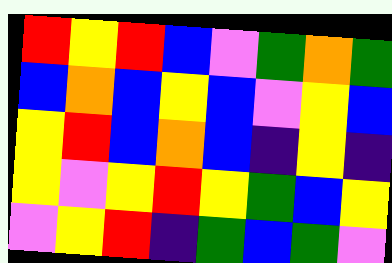[["red", "yellow", "red", "blue", "violet", "green", "orange", "green"], ["blue", "orange", "blue", "yellow", "blue", "violet", "yellow", "blue"], ["yellow", "red", "blue", "orange", "blue", "indigo", "yellow", "indigo"], ["yellow", "violet", "yellow", "red", "yellow", "green", "blue", "yellow"], ["violet", "yellow", "red", "indigo", "green", "blue", "green", "violet"]]